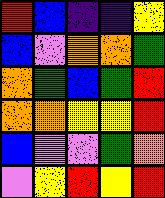[["red", "blue", "indigo", "indigo", "yellow"], ["blue", "violet", "orange", "orange", "green"], ["orange", "green", "blue", "green", "red"], ["orange", "orange", "yellow", "yellow", "red"], ["blue", "violet", "violet", "green", "orange"], ["violet", "yellow", "red", "yellow", "red"]]